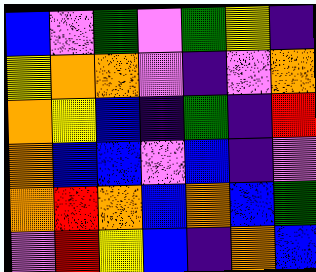[["blue", "violet", "green", "violet", "green", "yellow", "indigo"], ["yellow", "orange", "orange", "violet", "indigo", "violet", "orange"], ["orange", "yellow", "blue", "indigo", "green", "indigo", "red"], ["orange", "blue", "blue", "violet", "blue", "indigo", "violet"], ["orange", "red", "orange", "blue", "orange", "blue", "green"], ["violet", "red", "yellow", "blue", "indigo", "orange", "blue"]]